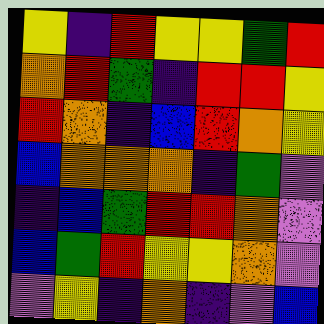[["yellow", "indigo", "red", "yellow", "yellow", "green", "red"], ["orange", "red", "green", "indigo", "red", "red", "yellow"], ["red", "orange", "indigo", "blue", "red", "orange", "yellow"], ["blue", "orange", "orange", "orange", "indigo", "green", "violet"], ["indigo", "blue", "green", "red", "red", "orange", "violet"], ["blue", "green", "red", "yellow", "yellow", "orange", "violet"], ["violet", "yellow", "indigo", "orange", "indigo", "violet", "blue"]]